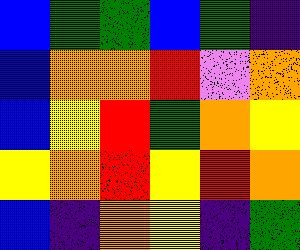[["blue", "green", "green", "blue", "green", "indigo"], ["blue", "orange", "orange", "red", "violet", "orange"], ["blue", "yellow", "red", "green", "orange", "yellow"], ["yellow", "orange", "red", "yellow", "red", "orange"], ["blue", "indigo", "orange", "yellow", "indigo", "green"]]